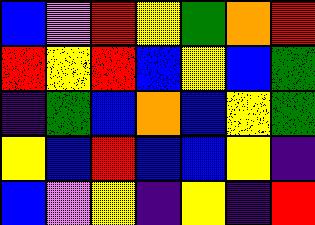[["blue", "violet", "red", "yellow", "green", "orange", "red"], ["red", "yellow", "red", "blue", "yellow", "blue", "green"], ["indigo", "green", "blue", "orange", "blue", "yellow", "green"], ["yellow", "blue", "red", "blue", "blue", "yellow", "indigo"], ["blue", "violet", "yellow", "indigo", "yellow", "indigo", "red"]]